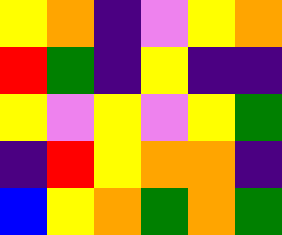[["yellow", "orange", "indigo", "violet", "yellow", "orange"], ["red", "green", "indigo", "yellow", "indigo", "indigo"], ["yellow", "violet", "yellow", "violet", "yellow", "green"], ["indigo", "red", "yellow", "orange", "orange", "indigo"], ["blue", "yellow", "orange", "green", "orange", "green"]]